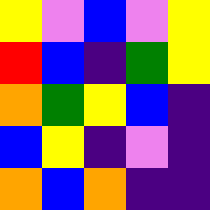[["yellow", "violet", "blue", "violet", "yellow"], ["red", "blue", "indigo", "green", "yellow"], ["orange", "green", "yellow", "blue", "indigo"], ["blue", "yellow", "indigo", "violet", "indigo"], ["orange", "blue", "orange", "indigo", "indigo"]]